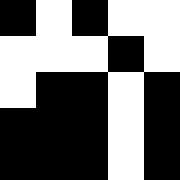[["black", "white", "black", "white", "white"], ["white", "white", "white", "black", "white"], ["white", "black", "black", "white", "black"], ["black", "black", "black", "white", "black"], ["black", "black", "black", "white", "black"]]